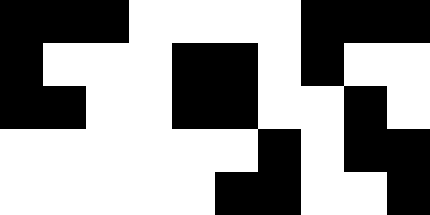[["black", "black", "black", "white", "white", "white", "white", "black", "black", "black"], ["black", "white", "white", "white", "black", "black", "white", "black", "white", "white"], ["black", "black", "white", "white", "black", "black", "white", "white", "black", "white"], ["white", "white", "white", "white", "white", "white", "black", "white", "black", "black"], ["white", "white", "white", "white", "white", "black", "black", "white", "white", "black"]]